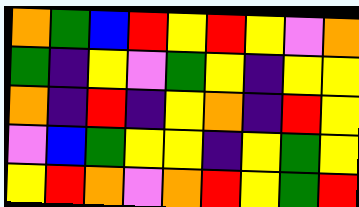[["orange", "green", "blue", "red", "yellow", "red", "yellow", "violet", "orange"], ["green", "indigo", "yellow", "violet", "green", "yellow", "indigo", "yellow", "yellow"], ["orange", "indigo", "red", "indigo", "yellow", "orange", "indigo", "red", "yellow"], ["violet", "blue", "green", "yellow", "yellow", "indigo", "yellow", "green", "yellow"], ["yellow", "red", "orange", "violet", "orange", "red", "yellow", "green", "red"]]